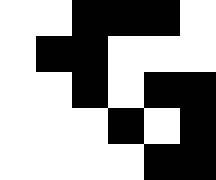[["white", "white", "black", "black", "black", "white"], ["white", "black", "black", "white", "white", "white"], ["white", "white", "black", "white", "black", "black"], ["white", "white", "white", "black", "white", "black"], ["white", "white", "white", "white", "black", "black"]]